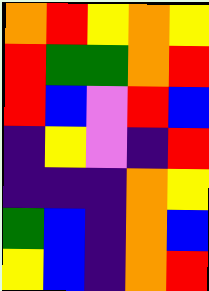[["orange", "red", "yellow", "orange", "yellow"], ["red", "green", "green", "orange", "red"], ["red", "blue", "violet", "red", "blue"], ["indigo", "yellow", "violet", "indigo", "red"], ["indigo", "indigo", "indigo", "orange", "yellow"], ["green", "blue", "indigo", "orange", "blue"], ["yellow", "blue", "indigo", "orange", "red"]]